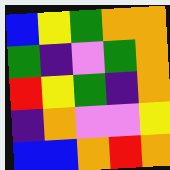[["blue", "yellow", "green", "orange", "orange"], ["green", "indigo", "violet", "green", "orange"], ["red", "yellow", "green", "indigo", "orange"], ["indigo", "orange", "violet", "violet", "yellow"], ["blue", "blue", "orange", "red", "orange"]]